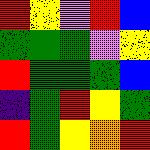[["red", "yellow", "violet", "red", "blue"], ["green", "green", "green", "violet", "yellow"], ["red", "green", "green", "green", "blue"], ["indigo", "green", "red", "yellow", "green"], ["red", "green", "yellow", "orange", "red"]]